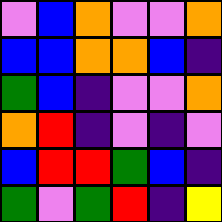[["violet", "blue", "orange", "violet", "violet", "orange"], ["blue", "blue", "orange", "orange", "blue", "indigo"], ["green", "blue", "indigo", "violet", "violet", "orange"], ["orange", "red", "indigo", "violet", "indigo", "violet"], ["blue", "red", "red", "green", "blue", "indigo"], ["green", "violet", "green", "red", "indigo", "yellow"]]